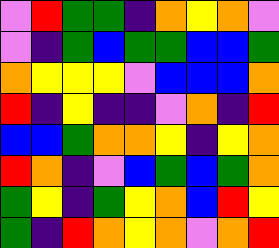[["violet", "red", "green", "green", "indigo", "orange", "yellow", "orange", "violet"], ["violet", "indigo", "green", "blue", "green", "green", "blue", "blue", "green"], ["orange", "yellow", "yellow", "yellow", "violet", "blue", "blue", "blue", "orange"], ["red", "indigo", "yellow", "indigo", "indigo", "violet", "orange", "indigo", "red"], ["blue", "blue", "green", "orange", "orange", "yellow", "indigo", "yellow", "orange"], ["red", "orange", "indigo", "violet", "blue", "green", "blue", "green", "orange"], ["green", "yellow", "indigo", "green", "yellow", "orange", "blue", "red", "yellow"], ["green", "indigo", "red", "orange", "yellow", "orange", "violet", "orange", "red"]]